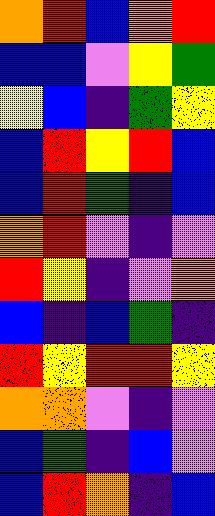[["orange", "red", "blue", "orange", "red"], ["blue", "blue", "violet", "yellow", "green"], ["yellow", "blue", "indigo", "green", "yellow"], ["blue", "red", "yellow", "red", "blue"], ["blue", "red", "green", "indigo", "blue"], ["orange", "red", "violet", "indigo", "violet"], ["red", "yellow", "indigo", "violet", "orange"], ["blue", "indigo", "blue", "green", "indigo"], ["red", "yellow", "red", "red", "yellow"], ["orange", "orange", "violet", "indigo", "violet"], ["blue", "green", "indigo", "blue", "violet"], ["blue", "red", "orange", "indigo", "blue"]]